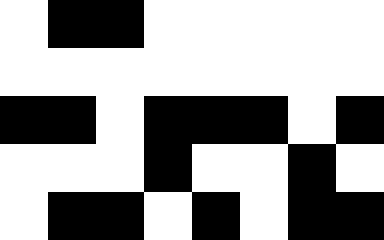[["white", "black", "black", "white", "white", "white", "white", "white"], ["white", "white", "white", "white", "white", "white", "white", "white"], ["black", "black", "white", "black", "black", "black", "white", "black"], ["white", "white", "white", "black", "white", "white", "black", "white"], ["white", "black", "black", "white", "black", "white", "black", "black"]]